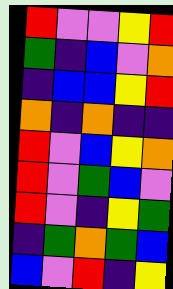[["red", "violet", "violet", "yellow", "red"], ["green", "indigo", "blue", "violet", "orange"], ["indigo", "blue", "blue", "yellow", "red"], ["orange", "indigo", "orange", "indigo", "indigo"], ["red", "violet", "blue", "yellow", "orange"], ["red", "violet", "green", "blue", "violet"], ["red", "violet", "indigo", "yellow", "green"], ["indigo", "green", "orange", "green", "blue"], ["blue", "violet", "red", "indigo", "yellow"]]